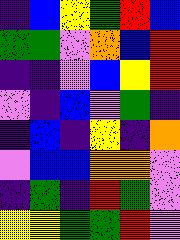[["indigo", "blue", "yellow", "green", "red", "blue"], ["green", "green", "violet", "orange", "blue", "red"], ["indigo", "indigo", "violet", "blue", "yellow", "red"], ["violet", "indigo", "blue", "violet", "green", "indigo"], ["indigo", "blue", "indigo", "yellow", "indigo", "orange"], ["violet", "blue", "blue", "orange", "orange", "violet"], ["indigo", "green", "indigo", "red", "green", "violet"], ["yellow", "yellow", "green", "green", "red", "violet"]]